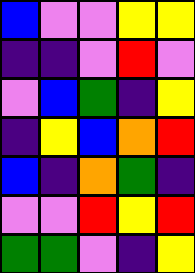[["blue", "violet", "violet", "yellow", "yellow"], ["indigo", "indigo", "violet", "red", "violet"], ["violet", "blue", "green", "indigo", "yellow"], ["indigo", "yellow", "blue", "orange", "red"], ["blue", "indigo", "orange", "green", "indigo"], ["violet", "violet", "red", "yellow", "red"], ["green", "green", "violet", "indigo", "yellow"]]